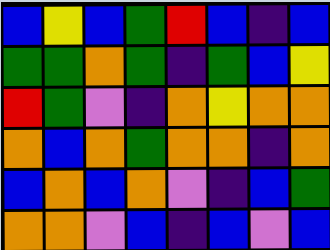[["blue", "yellow", "blue", "green", "red", "blue", "indigo", "blue"], ["green", "green", "orange", "green", "indigo", "green", "blue", "yellow"], ["red", "green", "violet", "indigo", "orange", "yellow", "orange", "orange"], ["orange", "blue", "orange", "green", "orange", "orange", "indigo", "orange"], ["blue", "orange", "blue", "orange", "violet", "indigo", "blue", "green"], ["orange", "orange", "violet", "blue", "indigo", "blue", "violet", "blue"]]